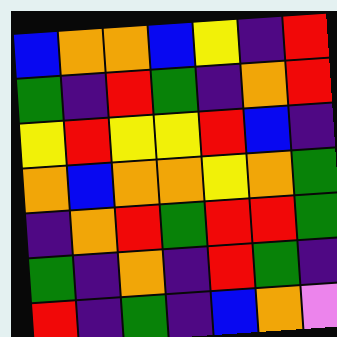[["blue", "orange", "orange", "blue", "yellow", "indigo", "red"], ["green", "indigo", "red", "green", "indigo", "orange", "red"], ["yellow", "red", "yellow", "yellow", "red", "blue", "indigo"], ["orange", "blue", "orange", "orange", "yellow", "orange", "green"], ["indigo", "orange", "red", "green", "red", "red", "green"], ["green", "indigo", "orange", "indigo", "red", "green", "indigo"], ["red", "indigo", "green", "indigo", "blue", "orange", "violet"]]